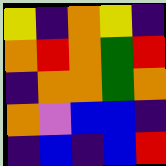[["yellow", "indigo", "orange", "yellow", "indigo"], ["orange", "red", "orange", "green", "red"], ["indigo", "orange", "orange", "green", "orange"], ["orange", "violet", "blue", "blue", "indigo"], ["indigo", "blue", "indigo", "blue", "red"]]